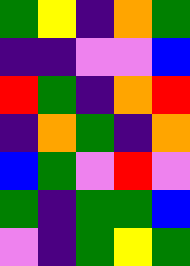[["green", "yellow", "indigo", "orange", "green"], ["indigo", "indigo", "violet", "violet", "blue"], ["red", "green", "indigo", "orange", "red"], ["indigo", "orange", "green", "indigo", "orange"], ["blue", "green", "violet", "red", "violet"], ["green", "indigo", "green", "green", "blue"], ["violet", "indigo", "green", "yellow", "green"]]